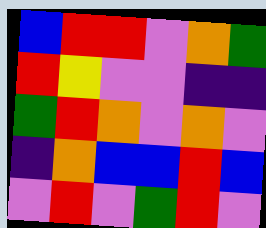[["blue", "red", "red", "violet", "orange", "green"], ["red", "yellow", "violet", "violet", "indigo", "indigo"], ["green", "red", "orange", "violet", "orange", "violet"], ["indigo", "orange", "blue", "blue", "red", "blue"], ["violet", "red", "violet", "green", "red", "violet"]]